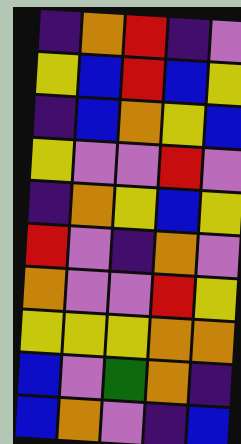[["indigo", "orange", "red", "indigo", "violet"], ["yellow", "blue", "red", "blue", "yellow"], ["indigo", "blue", "orange", "yellow", "blue"], ["yellow", "violet", "violet", "red", "violet"], ["indigo", "orange", "yellow", "blue", "yellow"], ["red", "violet", "indigo", "orange", "violet"], ["orange", "violet", "violet", "red", "yellow"], ["yellow", "yellow", "yellow", "orange", "orange"], ["blue", "violet", "green", "orange", "indigo"], ["blue", "orange", "violet", "indigo", "blue"]]